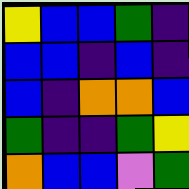[["yellow", "blue", "blue", "green", "indigo"], ["blue", "blue", "indigo", "blue", "indigo"], ["blue", "indigo", "orange", "orange", "blue"], ["green", "indigo", "indigo", "green", "yellow"], ["orange", "blue", "blue", "violet", "green"]]